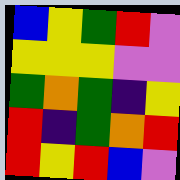[["blue", "yellow", "green", "red", "violet"], ["yellow", "yellow", "yellow", "violet", "violet"], ["green", "orange", "green", "indigo", "yellow"], ["red", "indigo", "green", "orange", "red"], ["red", "yellow", "red", "blue", "violet"]]